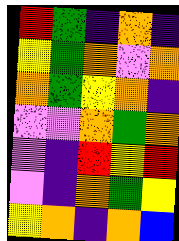[["red", "green", "indigo", "orange", "indigo"], ["yellow", "green", "orange", "violet", "orange"], ["orange", "green", "yellow", "orange", "indigo"], ["violet", "violet", "orange", "green", "orange"], ["violet", "indigo", "red", "yellow", "red"], ["violet", "indigo", "orange", "green", "yellow"], ["yellow", "orange", "indigo", "orange", "blue"]]